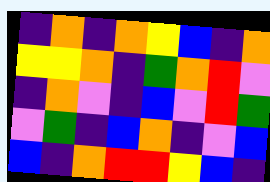[["indigo", "orange", "indigo", "orange", "yellow", "blue", "indigo", "orange"], ["yellow", "yellow", "orange", "indigo", "green", "orange", "red", "violet"], ["indigo", "orange", "violet", "indigo", "blue", "violet", "red", "green"], ["violet", "green", "indigo", "blue", "orange", "indigo", "violet", "blue"], ["blue", "indigo", "orange", "red", "red", "yellow", "blue", "indigo"]]